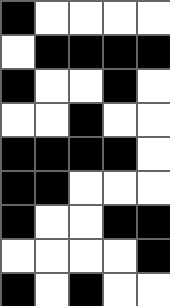[["black", "white", "white", "white", "white"], ["white", "black", "black", "black", "black"], ["black", "white", "white", "black", "white"], ["white", "white", "black", "white", "white"], ["black", "black", "black", "black", "white"], ["black", "black", "white", "white", "white"], ["black", "white", "white", "black", "black"], ["white", "white", "white", "white", "black"], ["black", "white", "black", "white", "white"]]